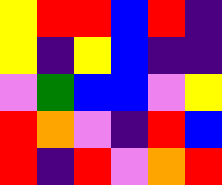[["yellow", "red", "red", "blue", "red", "indigo"], ["yellow", "indigo", "yellow", "blue", "indigo", "indigo"], ["violet", "green", "blue", "blue", "violet", "yellow"], ["red", "orange", "violet", "indigo", "red", "blue"], ["red", "indigo", "red", "violet", "orange", "red"]]